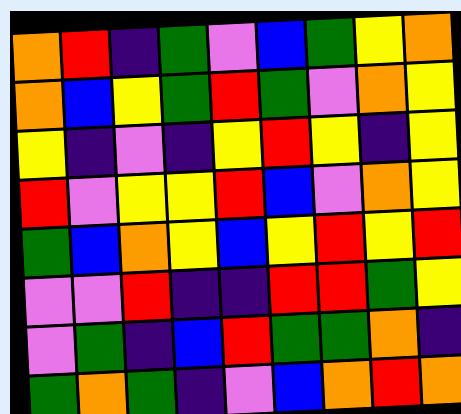[["orange", "red", "indigo", "green", "violet", "blue", "green", "yellow", "orange"], ["orange", "blue", "yellow", "green", "red", "green", "violet", "orange", "yellow"], ["yellow", "indigo", "violet", "indigo", "yellow", "red", "yellow", "indigo", "yellow"], ["red", "violet", "yellow", "yellow", "red", "blue", "violet", "orange", "yellow"], ["green", "blue", "orange", "yellow", "blue", "yellow", "red", "yellow", "red"], ["violet", "violet", "red", "indigo", "indigo", "red", "red", "green", "yellow"], ["violet", "green", "indigo", "blue", "red", "green", "green", "orange", "indigo"], ["green", "orange", "green", "indigo", "violet", "blue", "orange", "red", "orange"]]